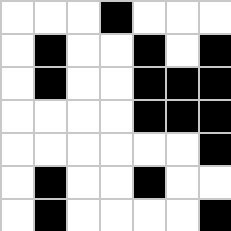[["white", "white", "white", "black", "white", "white", "white"], ["white", "black", "white", "white", "black", "white", "black"], ["white", "black", "white", "white", "black", "black", "black"], ["white", "white", "white", "white", "black", "black", "black"], ["white", "white", "white", "white", "white", "white", "black"], ["white", "black", "white", "white", "black", "white", "white"], ["white", "black", "white", "white", "white", "white", "black"]]